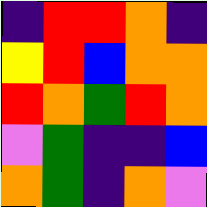[["indigo", "red", "red", "orange", "indigo"], ["yellow", "red", "blue", "orange", "orange"], ["red", "orange", "green", "red", "orange"], ["violet", "green", "indigo", "indigo", "blue"], ["orange", "green", "indigo", "orange", "violet"]]